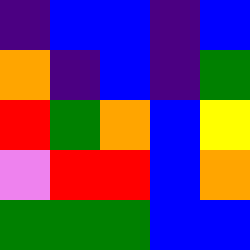[["indigo", "blue", "blue", "indigo", "blue"], ["orange", "indigo", "blue", "indigo", "green"], ["red", "green", "orange", "blue", "yellow"], ["violet", "red", "red", "blue", "orange"], ["green", "green", "green", "blue", "blue"]]